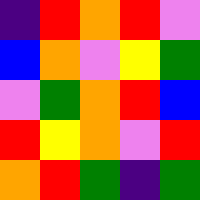[["indigo", "red", "orange", "red", "violet"], ["blue", "orange", "violet", "yellow", "green"], ["violet", "green", "orange", "red", "blue"], ["red", "yellow", "orange", "violet", "red"], ["orange", "red", "green", "indigo", "green"]]